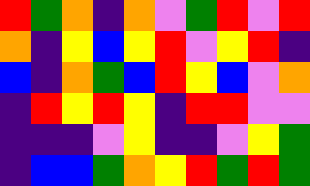[["red", "green", "orange", "indigo", "orange", "violet", "green", "red", "violet", "red"], ["orange", "indigo", "yellow", "blue", "yellow", "red", "violet", "yellow", "red", "indigo"], ["blue", "indigo", "orange", "green", "blue", "red", "yellow", "blue", "violet", "orange"], ["indigo", "red", "yellow", "red", "yellow", "indigo", "red", "red", "violet", "violet"], ["indigo", "indigo", "indigo", "violet", "yellow", "indigo", "indigo", "violet", "yellow", "green"], ["indigo", "blue", "blue", "green", "orange", "yellow", "red", "green", "red", "green"]]